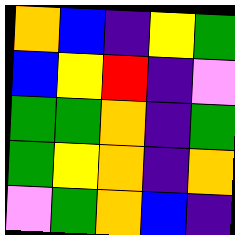[["orange", "blue", "indigo", "yellow", "green"], ["blue", "yellow", "red", "indigo", "violet"], ["green", "green", "orange", "indigo", "green"], ["green", "yellow", "orange", "indigo", "orange"], ["violet", "green", "orange", "blue", "indigo"]]